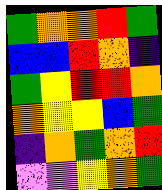[["green", "orange", "orange", "red", "green"], ["blue", "blue", "red", "orange", "indigo"], ["green", "yellow", "red", "red", "orange"], ["orange", "yellow", "yellow", "blue", "green"], ["indigo", "orange", "green", "orange", "red"], ["violet", "violet", "yellow", "orange", "green"]]